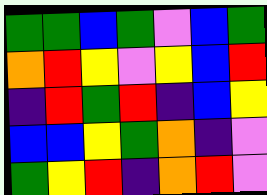[["green", "green", "blue", "green", "violet", "blue", "green"], ["orange", "red", "yellow", "violet", "yellow", "blue", "red"], ["indigo", "red", "green", "red", "indigo", "blue", "yellow"], ["blue", "blue", "yellow", "green", "orange", "indigo", "violet"], ["green", "yellow", "red", "indigo", "orange", "red", "violet"]]